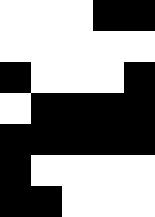[["white", "white", "white", "black", "black"], ["white", "white", "white", "white", "white"], ["black", "white", "white", "white", "black"], ["white", "black", "black", "black", "black"], ["black", "black", "black", "black", "black"], ["black", "white", "white", "white", "white"], ["black", "black", "white", "white", "white"]]